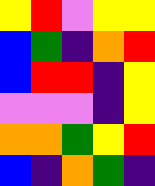[["yellow", "red", "violet", "yellow", "yellow"], ["blue", "green", "indigo", "orange", "red"], ["blue", "red", "red", "indigo", "yellow"], ["violet", "violet", "violet", "indigo", "yellow"], ["orange", "orange", "green", "yellow", "red"], ["blue", "indigo", "orange", "green", "indigo"]]